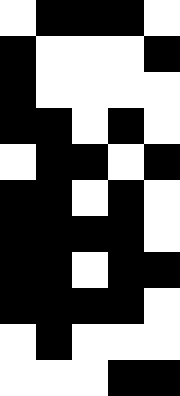[["white", "black", "black", "black", "white"], ["black", "white", "white", "white", "black"], ["black", "white", "white", "white", "white"], ["black", "black", "white", "black", "white"], ["white", "black", "black", "white", "black"], ["black", "black", "white", "black", "white"], ["black", "black", "black", "black", "white"], ["black", "black", "white", "black", "black"], ["black", "black", "black", "black", "white"], ["white", "black", "white", "white", "white"], ["white", "white", "white", "black", "black"]]